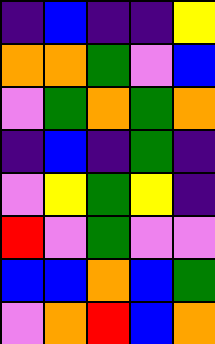[["indigo", "blue", "indigo", "indigo", "yellow"], ["orange", "orange", "green", "violet", "blue"], ["violet", "green", "orange", "green", "orange"], ["indigo", "blue", "indigo", "green", "indigo"], ["violet", "yellow", "green", "yellow", "indigo"], ["red", "violet", "green", "violet", "violet"], ["blue", "blue", "orange", "blue", "green"], ["violet", "orange", "red", "blue", "orange"]]